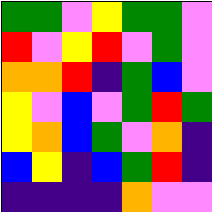[["green", "green", "violet", "yellow", "green", "green", "violet"], ["red", "violet", "yellow", "red", "violet", "green", "violet"], ["orange", "orange", "red", "indigo", "green", "blue", "violet"], ["yellow", "violet", "blue", "violet", "green", "red", "green"], ["yellow", "orange", "blue", "green", "violet", "orange", "indigo"], ["blue", "yellow", "indigo", "blue", "green", "red", "indigo"], ["indigo", "indigo", "indigo", "indigo", "orange", "violet", "violet"]]